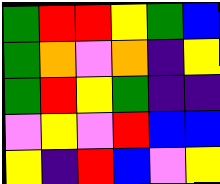[["green", "red", "red", "yellow", "green", "blue"], ["green", "orange", "violet", "orange", "indigo", "yellow"], ["green", "red", "yellow", "green", "indigo", "indigo"], ["violet", "yellow", "violet", "red", "blue", "blue"], ["yellow", "indigo", "red", "blue", "violet", "yellow"]]